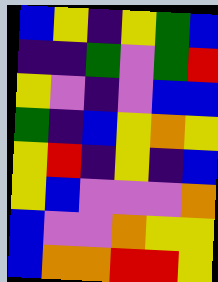[["blue", "yellow", "indigo", "yellow", "green", "blue"], ["indigo", "indigo", "green", "violet", "green", "red"], ["yellow", "violet", "indigo", "violet", "blue", "blue"], ["green", "indigo", "blue", "yellow", "orange", "yellow"], ["yellow", "red", "indigo", "yellow", "indigo", "blue"], ["yellow", "blue", "violet", "violet", "violet", "orange"], ["blue", "violet", "violet", "orange", "yellow", "yellow"], ["blue", "orange", "orange", "red", "red", "yellow"]]